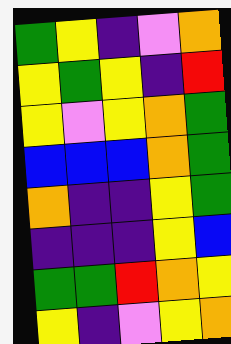[["green", "yellow", "indigo", "violet", "orange"], ["yellow", "green", "yellow", "indigo", "red"], ["yellow", "violet", "yellow", "orange", "green"], ["blue", "blue", "blue", "orange", "green"], ["orange", "indigo", "indigo", "yellow", "green"], ["indigo", "indigo", "indigo", "yellow", "blue"], ["green", "green", "red", "orange", "yellow"], ["yellow", "indigo", "violet", "yellow", "orange"]]